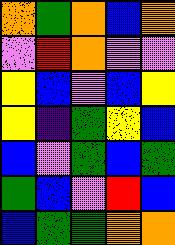[["orange", "green", "orange", "blue", "orange"], ["violet", "red", "orange", "violet", "violet"], ["yellow", "blue", "violet", "blue", "yellow"], ["yellow", "indigo", "green", "yellow", "blue"], ["blue", "violet", "green", "blue", "green"], ["green", "blue", "violet", "red", "blue"], ["blue", "green", "green", "orange", "orange"]]